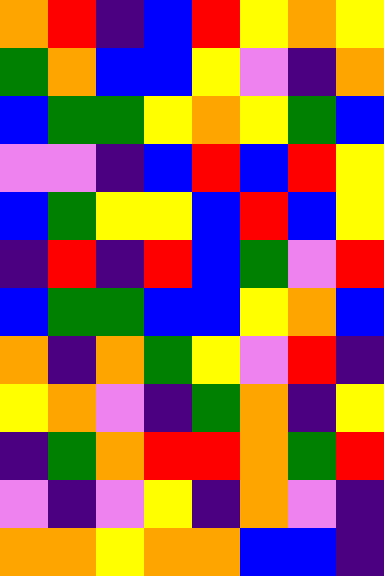[["orange", "red", "indigo", "blue", "red", "yellow", "orange", "yellow"], ["green", "orange", "blue", "blue", "yellow", "violet", "indigo", "orange"], ["blue", "green", "green", "yellow", "orange", "yellow", "green", "blue"], ["violet", "violet", "indigo", "blue", "red", "blue", "red", "yellow"], ["blue", "green", "yellow", "yellow", "blue", "red", "blue", "yellow"], ["indigo", "red", "indigo", "red", "blue", "green", "violet", "red"], ["blue", "green", "green", "blue", "blue", "yellow", "orange", "blue"], ["orange", "indigo", "orange", "green", "yellow", "violet", "red", "indigo"], ["yellow", "orange", "violet", "indigo", "green", "orange", "indigo", "yellow"], ["indigo", "green", "orange", "red", "red", "orange", "green", "red"], ["violet", "indigo", "violet", "yellow", "indigo", "orange", "violet", "indigo"], ["orange", "orange", "yellow", "orange", "orange", "blue", "blue", "indigo"]]